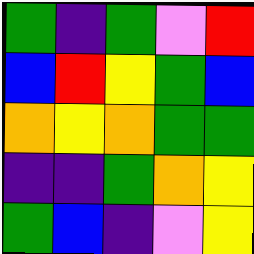[["green", "indigo", "green", "violet", "red"], ["blue", "red", "yellow", "green", "blue"], ["orange", "yellow", "orange", "green", "green"], ["indigo", "indigo", "green", "orange", "yellow"], ["green", "blue", "indigo", "violet", "yellow"]]